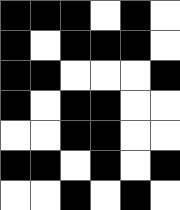[["black", "black", "black", "white", "black", "white"], ["black", "white", "black", "black", "black", "white"], ["black", "black", "white", "white", "white", "black"], ["black", "white", "black", "black", "white", "white"], ["white", "white", "black", "black", "white", "white"], ["black", "black", "white", "black", "white", "black"], ["white", "white", "black", "white", "black", "white"]]